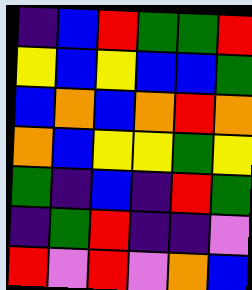[["indigo", "blue", "red", "green", "green", "red"], ["yellow", "blue", "yellow", "blue", "blue", "green"], ["blue", "orange", "blue", "orange", "red", "orange"], ["orange", "blue", "yellow", "yellow", "green", "yellow"], ["green", "indigo", "blue", "indigo", "red", "green"], ["indigo", "green", "red", "indigo", "indigo", "violet"], ["red", "violet", "red", "violet", "orange", "blue"]]